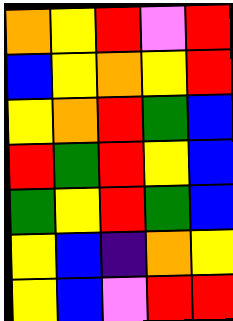[["orange", "yellow", "red", "violet", "red"], ["blue", "yellow", "orange", "yellow", "red"], ["yellow", "orange", "red", "green", "blue"], ["red", "green", "red", "yellow", "blue"], ["green", "yellow", "red", "green", "blue"], ["yellow", "blue", "indigo", "orange", "yellow"], ["yellow", "blue", "violet", "red", "red"]]